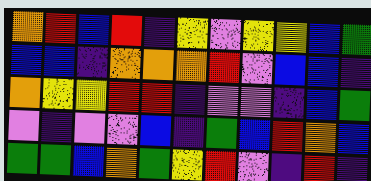[["orange", "red", "blue", "red", "indigo", "yellow", "violet", "yellow", "yellow", "blue", "green"], ["blue", "blue", "indigo", "orange", "orange", "orange", "red", "violet", "blue", "blue", "indigo"], ["orange", "yellow", "yellow", "red", "red", "indigo", "violet", "violet", "indigo", "blue", "green"], ["violet", "indigo", "violet", "violet", "blue", "indigo", "green", "blue", "red", "orange", "blue"], ["green", "green", "blue", "orange", "green", "yellow", "red", "violet", "indigo", "red", "indigo"]]